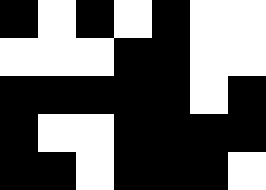[["black", "white", "black", "white", "black", "white", "white"], ["white", "white", "white", "black", "black", "white", "white"], ["black", "black", "black", "black", "black", "white", "black"], ["black", "white", "white", "black", "black", "black", "black"], ["black", "black", "white", "black", "black", "black", "white"]]